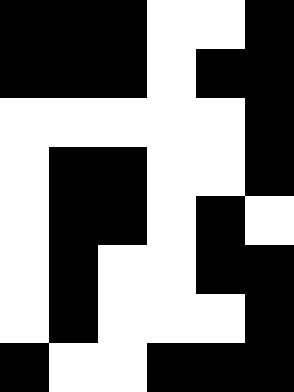[["black", "black", "black", "white", "white", "black"], ["black", "black", "black", "white", "black", "black"], ["white", "white", "white", "white", "white", "black"], ["white", "black", "black", "white", "white", "black"], ["white", "black", "black", "white", "black", "white"], ["white", "black", "white", "white", "black", "black"], ["white", "black", "white", "white", "white", "black"], ["black", "white", "white", "black", "black", "black"]]